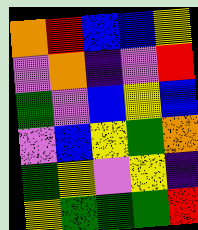[["orange", "red", "blue", "blue", "yellow"], ["violet", "orange", "indigo", "violet", "red"], ["green", "violet", "blue", "yellow", "blue"], ["violet", "blue", "yellow", "green", "orange"], ["green", "yellow", "violet", "yellow", "indigo"], ["yellow", "green", "green", "green", "red"]]